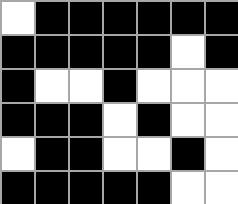[["white", "black", "black", "black", "black", "black", "black"], ["black", "black", "black", "black", "black", "white", "black"], ["black", "white", "white", "black", "white", "white", "white"], ["black", "black", "black", "white", "black", "white", "white"], ["white", "black", "black", "white", "white", "black", "white"], ["black", "black", "black", "black", "black", "white", "white"]]